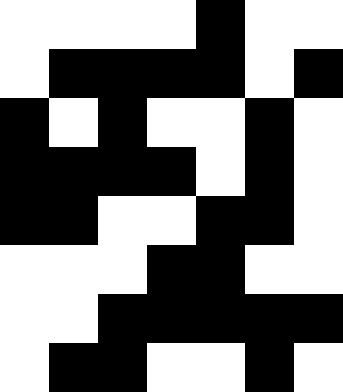[["white", "white", "white", "white", "black", "white", "white"], ["white", "black", "black", "black", "black", "white", "black"], ["black", "white", "black", "white", "white", "black", "white"], ["black", "black", "black", "black", "white", "black", "white"], ["black", "black", "white", "white", "black", "black", "white"], ["white", "white", "white", "black", "black", "white", "white"], ["white", "white", "black", "black", "black", "black", "black"], ["white", "black", "black", "white", "white", "black", "white"]]